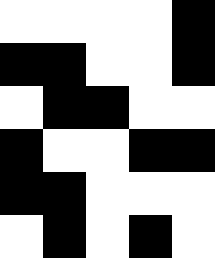[["white", "white", "white", "white", "black"], ["black", "black", "white", "white", "black"], ["white", "black", "black", "white", "white"], ["black", "white", "white", "black", "black"], ["black", "black", "white", "white", "white"], ["white", "black", "white", "black", "white"]]